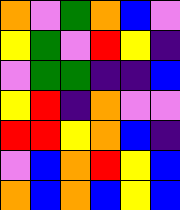[["orange", "violet", "green", "orange", "blue", "violet"], ["yellow", "green", "violet", "red", "yellow", "indigo"], ["violet", "green", "green", "indigo", "indigo", "blue"], ["yellow", "red", "indigo", "orange", "violet", "violet"], ["red", "red", "yellow", "orange", "blue", "indigo"], ["violet", "blue", "orange", "red", "yellow", "blue"], ["orange", "blue", "orange", "blue", "yellow", "blue"]]